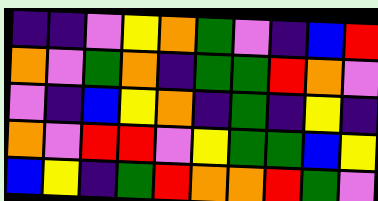[["indigo", "indigo", "violet", "yellow", "orange", "green", "violet", "indigo", "blue", "red"], ["orange", "violet", "green", "orange", "indigo", "green", "green", "red", "orange", "violet"], ["violet", "indigo", "blue", "yellow", "orange", "indigo", "green", "indigo", "yellow", "indigo"], ["orange", "violet", "red", "red", "violet", "yellow", "green", "green", "blue", "yellow"], ["blue", "yellow", "indigo", "green", "red", "orange", "orange", "red", "green", "violet"]]